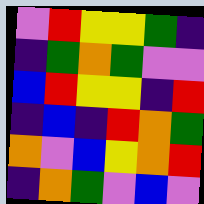[["violet", "red", "yellow", "yellow", "green", "indigo"], ["indigo", "green", "orange", "green", "violet", "violet"], ["blue", "red", "yellow", "yellow", "indigo", "red"], ["indigo", "blue", "indigo", "red", "orange", "green"], ["orange", "violet", "blue", "yellow", "orange", "red"], ["indigo", "orange", "green", "violet", "blue", "violet"]]